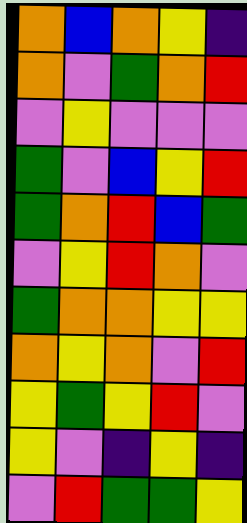[["orange", "blue", "orange", "yellow", "indigo"], ["orange", "violet", "green", "orange", "red"], ["violet", "yellow", "violet", "violet", "violet"], ["green", "violet", "blue", "yellow", "red"], ["green", "orange", "red", "blue", "green"], ["violet", "yellow", "red", "orange", "violet"], ["green", "orange", "orange", "yellow", "yellow"], ["orange", "yellow", "orange", "violet", "red"], ["yellow", "green", "yellow", "red", "violet"], ["yellow", "violet", "indigo", "yellow", "indigo"], ["violet", "red", "green", "green", "yellow"]]